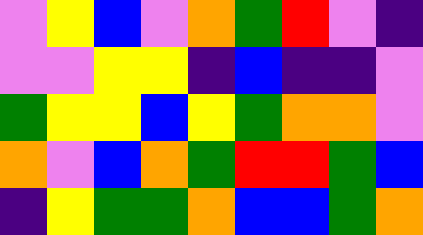[["violet", "yellow", "blue", "violet", "orange", "green", "red", "violet", "indigo"], ["violet", "violet", "yellow", "yellow", "indigo", "blue", "indigo", "indigo", "violet"], ["green", "yellow", "yellow", "blue", "yellow", "green", "orange", "orange", "violet"], ["orange", "violet", "blue", "orange", "green", "red", "red", "green", "blue"], ["indigo", "yellow", "green", "green", "orange", "blue", "blue", "green", "orange"]]